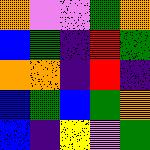[["orange", "violet", "violet", "green", "orange"], ["blue", "green", "indigo", "red", "green"], ["orange", "orange", "indigo", "red", "indigo"], ["blue", "green", "blue", "green", "orange"], ["blue", "indigo", "yellow", "violet", "green"]]